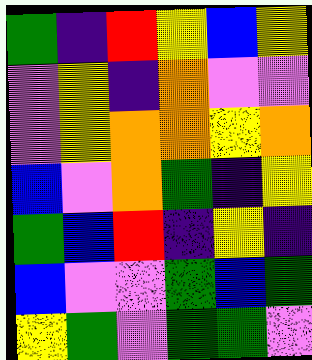[["green", "indigo", "red", "yellow", "blue", "yellow"], ["violet", "yellow", "indigo", "orange", "violet", "violet"], ["violet", "yellow", "orange", "orange", "yellow", "orange"], ["blue", "violet", "orange", "green", "indigo", "yellow"], ["green", "blue", "red", "indigo", "yellow", "indigo"], ["blue", "violet", "violet", "green", "blue", "green"], ["yellow", "green", "violet", "green", "green", "violet"]]